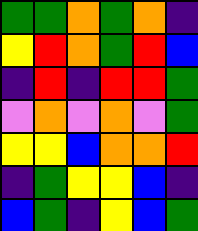[["green", "green", "orange", "green", "orange", "indigo"], ["yellow", "red", "orange", "green", "red", "blue"], ["indigo", "red", "indigo", "red", "red", "green"], ["violet", "orange", "violet", "orange", "violet", "green"], ["yellow", "yellow", "blue", "orange", "orange", "red"], ["indigo", "green", "yellow", "yellow", "blue", "indigo"], ["blue", "green", "indigo", "yellow", "blue", "green"]]